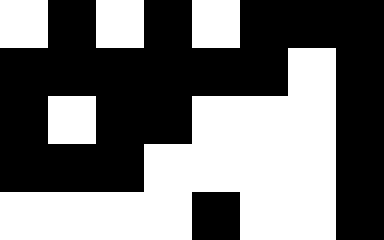[["white", "black", "white", "black", "white", "black", "black", "black"], ["black", "black", "black", "black", "black", "black", "white", "black"], ["black", "white", "black", "black", "white", "white", "white", "black"], ["black", "black", "black", "white", "white", "white", "white", "black"], ["white", "white", "white", "white", "black", "white", "white", "black"]]